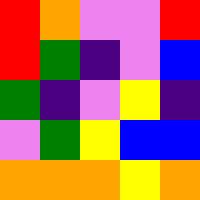[["red", "orange", "violet", "violet", "red"], ["red", "green", "indigo", "violet", "blue"], ["green", "indigo", "violet", "yellow", "indigo"], ["violet", "green", "yellow", "blue", "blue"], ["orange", "orange", "orange", "yellow", "orange"]]